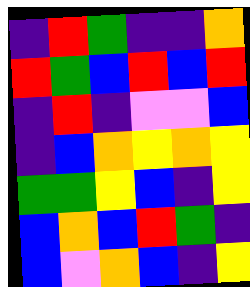[["indigo", "red", "green", "indigo", "indigo", "orange"], ["red", "green", "blue", "red", "blue", "red"], ["indigo", "red", "indigo", "violet", "violet", "blue"], ["indigo", "blue", "orange", "yellow", "orange", "yellow"], ["green", "green", "yellow", "blue", "indigo", "yellow"], ["blue", "orange", "blue", "red", "green", "indigo"], ["blue", "violet", "orange", "blue", "indigo", "yellow"]]